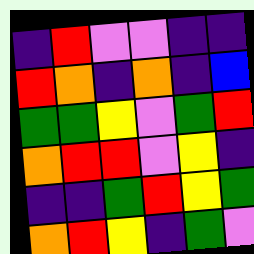[["indigo", "red", "violet", "violet", "indigo", "indigo"], ["red", "orange", "indigo", "orange", "indigo", "blue"], ["green", "green", "yellow", "violet", "green", "red"], ["orange", "red", "red", "violet", "yellow", "indigo"], ["indigo", "indigo", "green", "red", "yellow", "green"], ["orange", "red", "yellow", "indigo", "green", "violet"]]